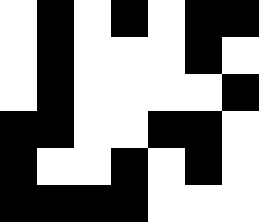[["white", "black", "white", "black", "white", "black", "black"], ["white", "black", "white", "white", "white", "black", "white"], ["white", "black", "white", "white", "white", "white", "black"], ["black", "black", "white", "white", "black", "black", "white"], ["black", "white", "white", "black", "white", "black", "white"], ["black", "black", "black", "black", "white", "white", "white"]]